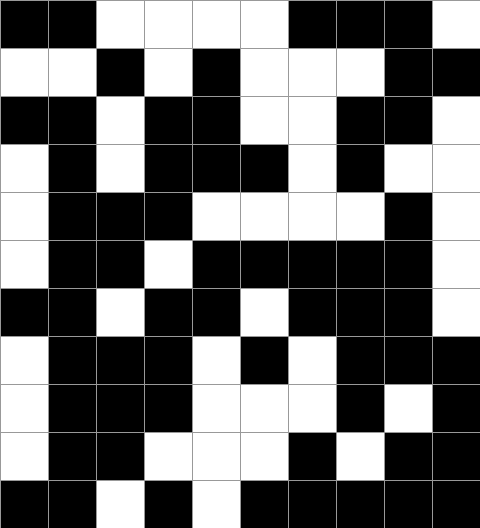[["black", "black", "white", "white", "white", "white", "black", "black", "black", "white"], ["white", "white", "black", "white", "black", "white", "white", "white", "black", "black"], ["black", "black", "white", "black", "black", "white", "white", "black", "black", "white"], ["white", "black", "white", "black", "black", "black", "white", "black", "white", "white"], ["white", "black", "black", "black", "white", "white", "white", "white", "black", "white"], ["white", "black", "black", "white", "black", "black", "black", "black", "black", "white"], ["black", "black", "white", "black", "black", "white", "black", "black", "black", "white"], ["white", "black", "black", "black", "white", "black", "white", "black", "black", "black"], ["white", "black", "black", "black", "white", "white", "white", "black", "white", "black"], ["white", "black", "black", "white", "white", "white", "black", "white", "black", "black"], ["black", "black", "white", "black", "white", "black", "black", "black", "black", "black"]]